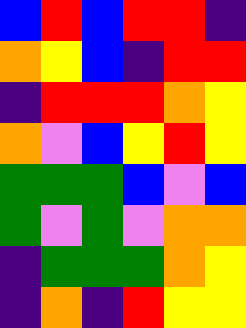[["blue", "red", "blue", "red", "red", "indigo"], ["orange", "yellow", "blue", "indigo", "red", "red"], ["indigo", "red", "red", "red", "orange", "yellow"], ["orange", "violet", "blue", "yellow", "red", "yellow"], ["green", "green", "green", "blue", "violet", "blue"], ["green", "violet", "green", "violet", "orange", "orange"], ["indigo", "green", "green", "green", "orange", "yellow"], ["indigo", "orange", "indigo", "red", "yellow", "yellow"]]